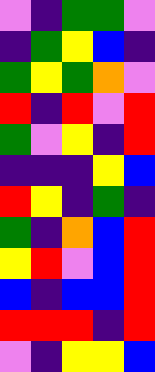[["violet", "indigo", "green", "green", "violet"], ["indigo", "green", "yellow", "blue", "indigo"], ["green", "yellow", "green", "orange", "violet"], ["red", "indigo", "red", "violet", "red"], ["green", "violet", "yellow", "indigo", "red"], ["indigo", "indigo", "indigo", "yellow", "blue"], ["red", "yellow", "indigo", "green", "indigo"], ["green", "indigo", "orange", "blue", "red"], ["yellow", "red", "violet", "blue", "red"], ["blue", "indigo", "blue", "blue", "red"], ["red", "red", "red", "indigo", "red"], ["violet", "indigo", "yellow", "yellow", "blue"]]